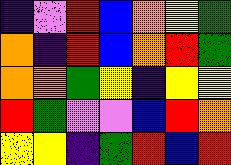[["indigo", "violet", "red", "blue", "orange", "yellow", "green"], ["orange", "indigo", "red", "blue", "orange", "red", "green"], ["orange", "orange", "green", "yellow", "indigo", "yellow", "yellow"], ["red", "green", "violet", "violet", "blue", "red", "orange"], ["yellow", "yellow", "indigo", "green", "red", "blue", "red"]]